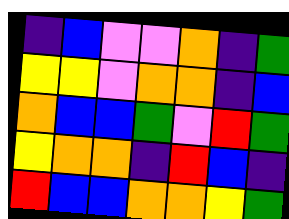[["indigo", "blue", "violet", "violet", "orange", "indigo", "green"], ["yellow", "yellow", "violet", "orange", "orange", "indigo", "blue"], ["orange", "blue", "blue", "green", "violet", "red", "green"], ["yellow", "orange", "orange", "indigo", "red", "blue", "indigo"], ["red", "blue", "blue", "orange", "orange", "yellow", "green"]]